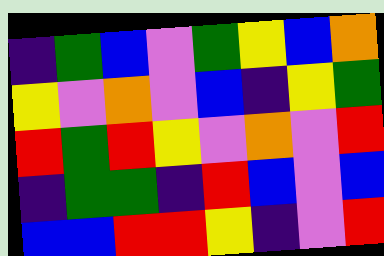[["indigo", "green", "blue", "violet", "green", "yellow", "blue", "orange"], ["yellow", "violet", "orange", "violet", "blue", "indigo", "yellow", "green"], ["red", "green", "red", "yellow", "violet", "orange", "violet", "red"], ["indigo", "green", "green", "indigo", "red", "blue", "violet", "blue"], ["blue", "blue", "red", "red", "yellow", "indigo", "violet", "red"]]